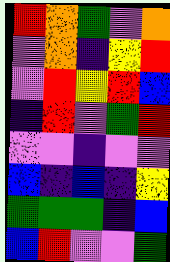[["red", "orange", "green", "violet", "orange"], ["violet", "orange", "indigo", "yellow", "red"], ["violet", "red", "yellow", "red", "blue"], ["indigo", "red", "violet", "green", "red"], ["violet", "violet", "indigo", "violet", "violet"], ["blue", "indigo", "blue", "indigo", "yellow"], ["green", "green", "green", "indigo", "blue"], ["blue", "red", "violet", "violet", "green"]]